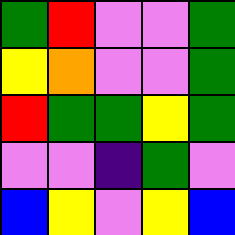[["green", "red", "violet", "violet", "green"], ["yellow", "orange", "violet", "violet", "green"], ["red", "green", "green", "yellow", "green"], ["violet", "violet", "indigo", "green", "violet"], ["blue", "yellow", "violet", "yellow", "blue"]]